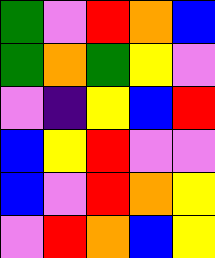[["green", "violet", "red", "orange", "blue"], ["green", "orange", "green", "yellow", "violet"], ["violet", "indigo", "yellow", "blue", "red"], ["blue", "yellow", "red", "violet", "violet"], ["blue", "violet", "red", "orange", "yellow"], ["violet", "red", "orange", "blue", "yellow"]]